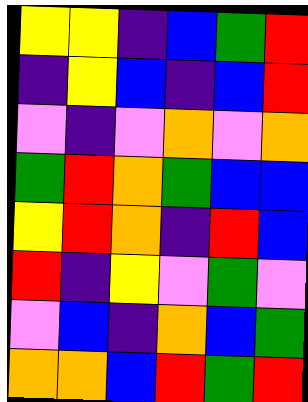[["yellow", "yellow", "indigo", "blue", "green", "red"], ["indigo", "yellow", "blue", "indigo", "blue", "red"], ["violet", "indigo", "violet", "orange", "violet", "orange"], ["green", "red", "orange", "green", "blue", "blue"], ["yellow", "red", "orange", "indigo", "red", "blue"], ["red", "indigo", "yellow", "violet", "green", "violet"], ["violet", "blue", "indigo", "orange", "blue", "green"], ["orange", "orange", "blue", "red", "green", "red"]]